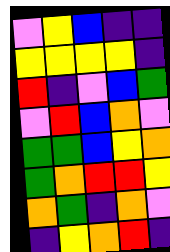[["violet", "yellow", "blue", "indigo", "indigo"], ["yellow", "yellow", "yellow", "yellow", "indigo"], ["red", "indigo", "violet", "blue", "green"], ["violet", "red", "blue", "orange", "violet"], ["green", "green", "blue", "yellow", "orange"], ["green", "orange", "red", "red", "yellow"], ["orange", "green", "indigo", "orange", "violet"], ["indigo", "yellow", "orange", "red", "indigo"]]